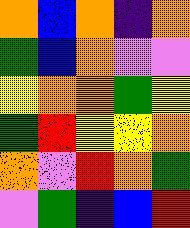[["orange", "blue", "orange", "indigo", "orange"], ["green", "blue", "orange", "violet", "violet"], ["yellow", "orange", "orange", "green", "yellow"], ["green", "red", "yellow", "yellow", "orange"], ["orange", "violet", "red", "orange", "green"], ["violet", "green", "indigo", "blue", "red"]]